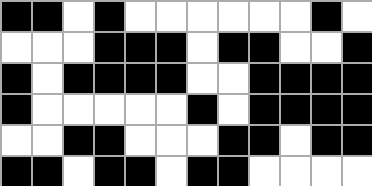[["black", "black", "white", "black", "white", "white", "white", "white", "white", "white", "black", "white"], ["white", "white", "white", "black", "black", "black", "white", "black", "black", "white", "white", "black"], ["black", "white", "black", "black", "black", "black", "white", "white", "black", "black", "black", "black"], ["black", "white", "white", "white", "white", "white", "black", "white", "black", "black", "black", "black"], ["white", "white", "black", "black", "white", "white", "white", "black", "black", "white", "black", "black"], ["black", "black", "white", "black", "black", "white", "black", "black", "white", "white", "white", "white"]]